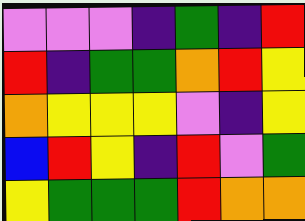[["violet", "violet", "violet", "indigo", "green", "indigo", "red"], ["red", "indigo", "green", "green", "orange", "red", "yellow"], ["orange", "yellow", "yellow", "yellow", "violet", "indigo", "yellow"], ["blue", "red", "yellow", "indigo", "red", "violet", "green"], ["yellow", "green", "green", "green", "red", "orange", "orange"]]